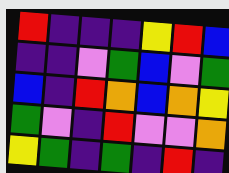[["red", "indigo", "indigo", "indigo", "yellow", "red", "blue"], ["indigo", "indigo", "violet", "green", "blue", "violet", "green"], ["blue", "indigo", "red", "orange", "blue", "orange", "yellow"], ["green", "violet", "indigo", "red", "violet", "violet", "orange"], ["yellow", "green", "indigo", "green", "indigo", "red", "indigo"]]